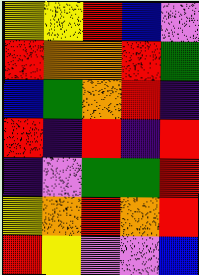[["yellow", "yellow", "red", "blue", "violet"], ["red", "orange", "orange", "red", "green"], ["blue", "green", "orange", "red", "indigo"], ["red", "indigo", "red", "indigo", "red"], ["indigo", "violet", "green", "green", "red"], ["yellow", "orange", "red", "orange", "red"], ["red", "yellow", "violet", "violet", "blue"]]